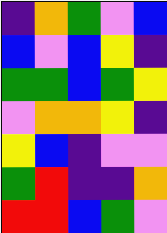[["indigo", "orange", "green", "violet", "blue"], ["blue", "violet", "blue", "yellow", "indigo"], ["green", "green", "blue", "green", "yellow"], ["violet", "orange", "orange", "yellow", "indigo"], ["yellow", "blue", "indigo", "violet", "violet"], ["green", "red", "indigo", "indigo", "orange"], ["red", "red", "blue", "green", "violet"]]